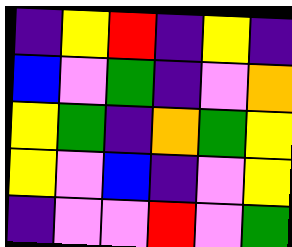[["indigo", "yellow", "red", "indigo", "yellow", "indigo"], ["blue", "violet", "green", "indigo", "violet", "orange"], ["yellow", "green", "indigo", "orange", "green", "yellow"], ["yellow", "violet", "blue", "indigo", "violet", "yellow"], ["indigo", "violet", "violet", "red", "violet", "green"]]